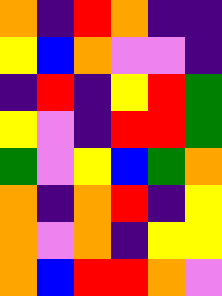[["orange", "indigo", "red", "orange", "indigo", "indigo"], ["yellow", "blue", "orange", "violet", "violet", "indigo"], ["indigo", "red", "indigo", "yellow", "red", "green"], ["yellow", "violet", "indigo", "red", "red", "green"], ["green", "violet", "yellow", "blue", "green", "orange"], ["orange", "indigo", "orange", "red", "indigo", "yellow"], ["orange", "violet", "orange", "indigo", "yellow", "yellow"], ["orange", "blue", "red", "red", "orange", "violet"]]